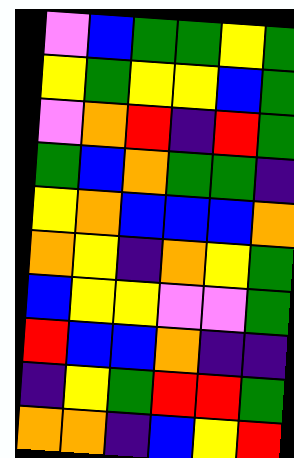[["violet", "blue", "green", "green", "yellow", "green"], ["yellow", "green", "yellow", "yellow", "blue", "green"], ["violet", "orange", "red", "indigo", "red", "green"], ["green", "blue", "orange", "green", "green", "indigo"], ["yellow", "orange", "blue", "blue", "blue", "orange"], ["orange", "yellow", "indigo", "orange", "yellow", "green"], ["blue", "yellow", "yellow", "violet", "violet", "green"], ["red", "blue", "blue", "orange", "indigo", "indigo"], ["indigo", "yellow", "green", "red", "red", "green"], ["orange", "orange", "indigo", "blue", "yellow", "red"]]